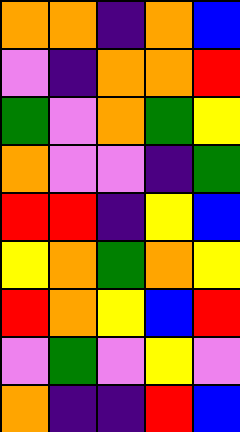[["orange", "orange", "indigo", "orange", "blue"], ["violet", "indigo", "orange", "orange", "red"], ["green", "violet", "orange", "green", "yellow"], ["orange", "violet", "violet", "indigo", "green"], ["red", "red", "indigo", "yellow", "blue"], ["yellow", "orange", "green", "orange", "yellow"], ["red", "orange", "yellow", "blue", "red"], ["violet", "green", "violet", "yellow", "violet"], ["orange", "indigo", "indigo", "red", "blue"]]